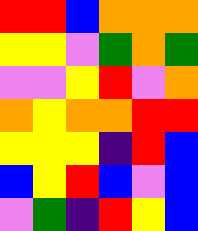[["red", "red", "blue", "orange", "orange", "orange"], ["yellow", "yellow", "violet", "green", "orange", "green"], ["violet", "violet", "yellow", "red", "violet", "orange"], ["orange", "yellow", "orange", "orange", "red", "red"], ["yellow", "yellow", "yellow", "indigo", "red", "blue"], ["blue", "yellow", "red", "blue", "violet", "blue"], ["violet", "green", "indigo", "red", "yellow", "blue"]]